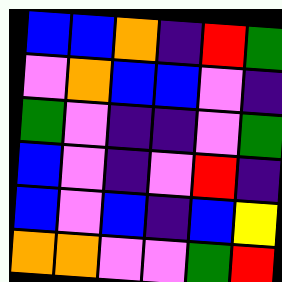[["blue", "blue", "orange", "indigo", "red", "green"], ["violet", "orange", "blue", "blue", "violet", "indigo"], ["green", "violet", "indigo", "indigo", "violet", "green"], ["blue", "violet", "indigo", "violet", "red", "indigo"], ["blue", "violet", "blue", "indigo", "blue", "yellow"], ["orange", "orange", "violet", "violet", "green", "red"]]